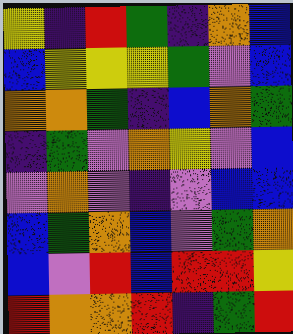[["yellow", "indigo", "red", "green", "indigo", "orange", "blue"], ["blue", "yellow", "yellow", "yellow", "green", "violet", "blue"], ["orange", "orange", "green", "indigo", "blue", "orange", "green"], ["indigo", "green", "violet", "orange", "yellow", "violet", "blue"], ["violet", "orange", "violet", "indigo", "violet", "blue", "blue"], ["blue", "green", "orange", "blue", "violet", "green", "orange"], ["blue", "violet", "red", "blue", "red", "red", "yellow"], ["red", "orange", "orange", "red", "indigo", "green", "red"]]